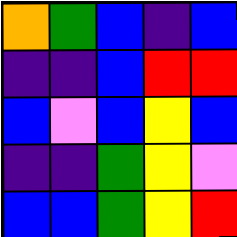[["orange", "green", "blue", "indigo", "blue"], ["indigo", "indigo", "blue", "red", "red"], ["blue", "violet", "blue", "yellow", "blue"], ["indigo", "indigo", "green", "yellow", "violet"], ["blue", "blue", "green", "yellow", "red"]]